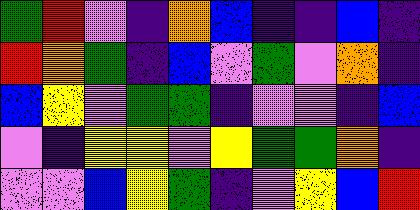[["green", "red", "violet", "indigo", "orange", "blue", "indigo", "indigo", "blue", "indigo"], ["red", "orange", "green", "indigo", "blue", "violet", "green", "violet", "orange", "indigo"], ["blue", "yellow", "violet", "green", "green", "indigo", "violet", "violet", "indigo", "blue"], ["violet", "indigo", "yellow", "yellow", "violet", "yellow", "green", "green", "orange", "indigo"], ["violet", "violet", "blue", "yellow", "green", "indigo", "violet", "yellow", "blue", "red"]]